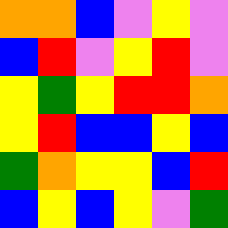[["orange", "orange", "blue", "violet", "yellow", "violet"], ["blue", "red", "violet", "yellow", "red", "violet"], ["yellow", "green", "yellow", "red", "red", "orange"], ["yellow", "red", "blue", "blue", "yellow", "blue"], ["green", "orange", "yellow", "yellow", "blue", "red"], ["blue", "yellow", "blue", "yellow", "violet", "green"]]